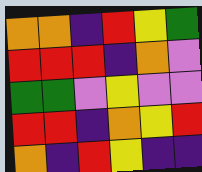[["orange", "orange", "indigo", "red", "yellow", "green"], ["red", "red", "red", "indigo", "orange", "violet"], ["green", "green", "violet", "yellow", "violet", "violet"], ["red", "red", "indigo", "orange", "yellow", "red"], ["orange", "indigo", "red", "yellow", "indigo", "indigo"]]